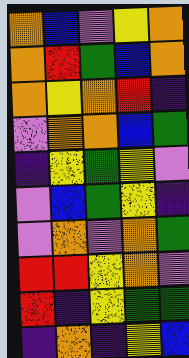[["orange", "blue", "violet", "yellow", "orange"], ["orange", "red", "green", "blue", "orange"], ["orange", "yellow", "orange", "red", "indigo"], ["violet", "orange", "orange", "blue", "green"], ["indigo", "yellow", "green", "yellow", "violet"], ["violet", "blue", "green", "yellow", "indigo"], ["violet", "orange", "violet", "orange", "green"], ["red", "red", "yellow", "orange", "violet"], ["red", "indigo", "yellow", "green", "green"], ["indigo", "orange", "indigo", "yellow", "blue"]]